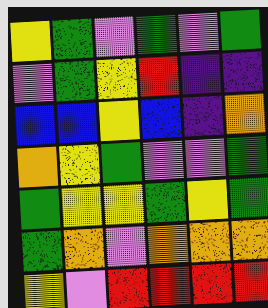[["yellow", "green", "violet", "green", "violet", "green"], ["violet", "green", "yellow", "red", "indigo", "indigo"], ["blue", "blue", "yellow", "blue", "indigo", "orange"], ["orange", "yellow", "green", "violet", "violet", "green"], ["green", "yellow", "yellow", "green", "yellow", "green"], ["green", "orange", "violet", "orange", "orange", "orange"], ["yellow", "violet", "red", "red", "red", "red"]]